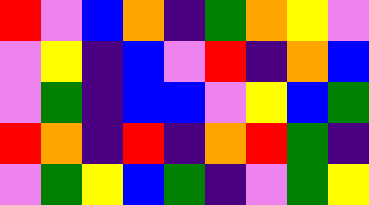[["red", "violet", "blue", "orange", "indigo", "green", "orange", "yellow", "violet"], ["violet", "yellow", "indigo", "blue", "violet", "red", "indigo", "orange", "blue"], ["violet", "green", "indigo", "blue", "blue", "violet", "yellow", "blue", "green"], ["red", "orange", "indigo", "red", "indigo", "orange", "red", "green", "indigo"], ["violet", "green", "yellow", "blue", "green", "indigo", "violet", "green", "yellow"]]